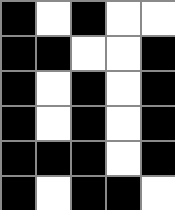[["black", "white", "black", "white", "white"], ["black", "black", "white", "white", "black"], ["black", "white", "black", "white", "black"], ["black", "white", "black", "white", "black"], ["black", "black", "black", "white", "black"], ["black", "white", "black", "black", "white"]]